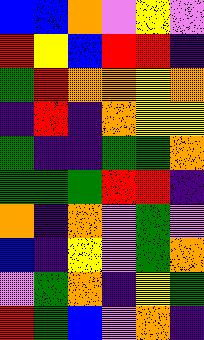[["blue", "blue", "orange", "violet", "yellow", "violet"], ["red", "yellow", "blue", "red", "red", "indigo"], ["green", "red", "orange", "orange", "yellow", "orange"], ["indigo", "red", "indigo", "orange", "yellow", "yellow"], ["green", "indigo", "indigo", "green", "green", "orange"], ["green", "green", "green", "red", "red", "indigo"], ["orange", "indigo", "orange", "violet", "green", "violet"], ["blue", "indigo", "yellow", "violet", "green", "orange"], ["violet", "green", "orange", "indigo", "yellow", "green"], ["red", "green", "blue", "violet", "orange", "indigo"]]